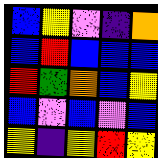[["blue", "yellow", "violet", "indigo", "orange"], ["blue", "red", "blue", "blue", "blue"], ["red", "green", "orange", "blue", "yellow"], ["blue", "violet", "blue", "violet", "blue"], ["yellow", "indigo", "yellow", "red", "yellow"]]